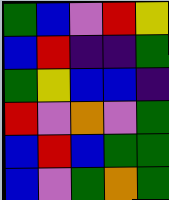[["green", "blue", "violet", "red", "yellow"], ["blue", "red", "indigo", "indigo", "green"], ["green", "yellow", "blue", "blue", "indigo"], ["red", "violet", "orange", "violet", "green"], ["blue", "red", "blue", "green", "green"], ["blue", "violet", "green", "orange", "green"]]